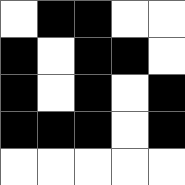[["white", "black", "black", "white", "white"], ["black", "white", "black", "black", "white"], ["black", "white", "black", "white", "black"], ["black", "black", "black", "white", "black"], ["white", "white", "white", "white", "white"]]